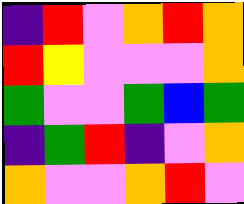[["indigo", "red", "violet", "orange", "red", "orange"], ["red", "yellow", "violet", "violet", "violet", "orange"], ["green", "violet", "violet", "green", "blue", "green"], ["indigo", "green", "red", "indigo", "violet", "orange"], ["orange", "violet", "violet", "orange", "red", "violet"]]